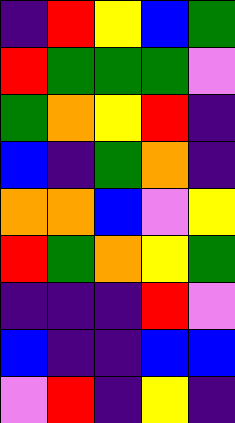[["indigo", "red", "yellow", "blue", "green"], ["red", "green", "green", "green", "violet"], ["green", "orange", "yellow", "red", "indigo"], ["blue", "indigo", "green", "orange", "indigo"], ["orange", "orange", "blue", "violet", "yellow"], ["red", "green", "orange", "yellow", "green"], ["indigo", "indigo", "indigo", "red", "violet"], ["blue", "indigo", "indigo", "blue", "blue"], ["violet", "red", "indigo", "yellow", "indigo"]]